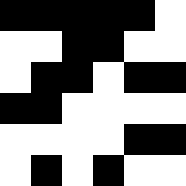[["black", "black", "black", "black", "black", "white"], ["white", "white", "black", "black", "white", "white"], ["white", "black", "black", "white", "black", "black"], ["black", "black", "white", "white", "white", "white"], ["white", "white", "white", "white", "black", "black"], ["white", "black", "white", "black", "white", "white"]]